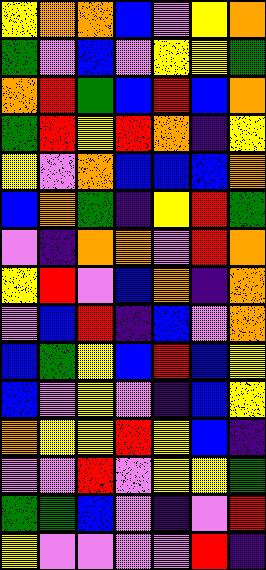[["yellow", "orange", "orange", "blue", "violet", "yellow", "orange"], ["green", "violet", "blue", "violet", "yellow", "yellow", "green"], ["orange", "red", "green", "blue", "red", "blue", "orange"], ["green", "red", "yellow", "red", "orange", "indigo", "yellow"], ["yellow", "violet", "orange", "blue", "blue", "blue", "orange"], ["blue", "orange", "green", "indigo", "yellow", "red", "green"], ["violet", "indigo", "orange", "orange", "violet", "red", "orange"], ["yellow", "red", "violet", "blue", "orange", "indigo", "orange"], ["violet", "blue", "red", "indigo", "blue", "violet", "orange"], ["blue", "green", "yellow", "blue", "red", "blue", "yellow"], ["blue", "violet", "yellow", "violet", "indigo", "blue", "yellow"], ["orange", "yellow", "yellow", "red", "yellow", "blue", "indigo"], ["violet", "violet", "red", "violet", "yellow", "yellow", "green"], ["green", "green", "blue", "violet", "indigo", "violet", "red"], ["yellow", "violet", "violet", "violet", "violet", "red", "indigo"]]